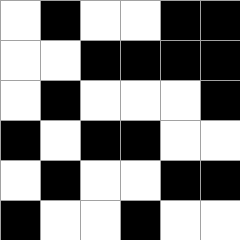[["white", "black", "white", "white", "black", "black"], ["white", "white", "black", "black", "black", "black"], ["white", "black", "white", "white", "white", "black"], ["black", "white", "black", "black", "white", "white"], ["white", "black", "white", "white", "black", "black"], ["black", "white", "white", "black", "white", "white"]]